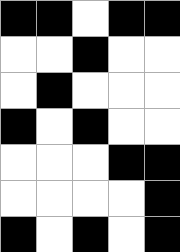[["black", "black", "white", "black", "black"], ["white", "white", "black", "white", "white"], ["white", "black", "white", "white", "white"], ["black", "white", "black", "white", "white"], ["white", "white", "white", "black", "black"], ["white", "white", "white", "white", "black"], ["black", "white", "black", "white", "black"]]